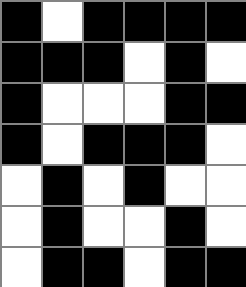[["black", "white", "black", "black", "black", "black"], ["black", "black", "black", "white", "black", "white"], ["black", "white", "white", "white", "black", "black"], ["black", "white", "black", "black", "black", "white"], ["white", "black", "white", "black", "white", "white"], ["white", "black", "white", "white", "black", "white"], ["white", "black", "black", "white", "black", "black"]]